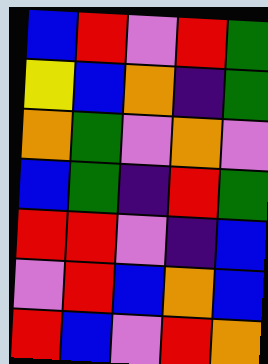[["blue", "red", "violet", "red", "green"], ["yellow", "blue", "orange", "indigo", "green"], ["orange", "green", "violet", "orange", "violet"], ["blue", "green", "indigo", "red", "green"], ["red", "red", "violet", "indigo", "blue"], ["violet", "red", "blue", "orange", "blue"], ["red", "blue", "violet", "red", "orange"]]